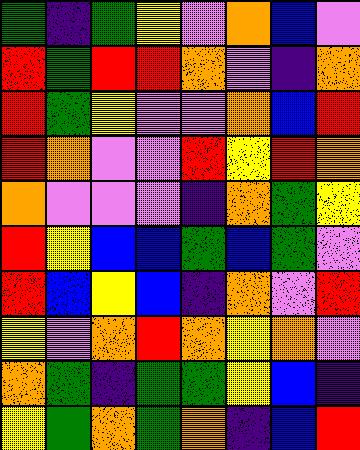[["green", "indigo", "green", "yellow", "violet", "orange", "blue", "violet"], ["red", "green", "red", "red", "orange", "violet", "indigo", "orange"], ["red", "green", "yellow", "violet", "violet", "orange", "blue", "red"], ["red", "orange", "violet", "violet", "red", "yellow", "red", "orange"], ["orange", "violet", "violet", "violet", "indigo", "orange", "green", "yellow"], ["red", "yellow", "blue", "blue", "green", "blue", "green", "violet"], ["red", "blue", "yellow", "blue", "indigo", "orange", "violet", "red"], ["yellow", "violet", "orange", "red", "orange", "yellow", "orange", "violet"], ["orange", "green", "indigo", "green", "green", "yellow", "blue", "indigo"], ["yellow", "green", "orange", "green", "orange", "indigo", "blue", "red"]]